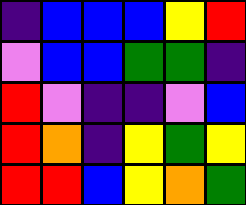[["indigo", "blue", "blue", "blue", "yellow", "red"], ["violet", "blue", "blue", "green", "green", "indigo"], ["red", "violet", "indigo", "indigo", "violet", "blue"], ["red", "orange", "indigo", "yellow", "green", "yellow"], ["red", "red", "blue", "yellow", "orange", "green"]]